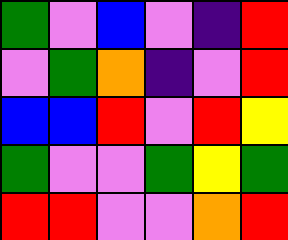[["green", "violet", "blue", "violet", "indigo", "red"], ["violet", "green", "orange", "indigo", "violet", "red"], ["blue", "blue", "red", "violet", "red", "yellow"], ["green", "violet", "violet", "green", "yellow", "green"], ["red", "red", "violet", "violet", "orange", "red"]]